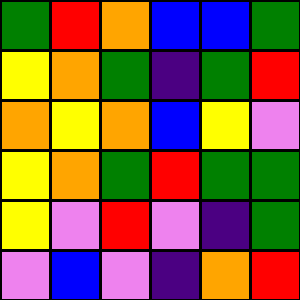[["green", "red", "orange", "blue", "blue", "green"], ["yellow", "orange", "green", "indigo", "green", "red"], ["orange", "yellow", "orange", "blue", "yellow", "violet"], ["yellow", "orange", "green", "red", "green", "green"], ["yellow", "violet", "red", "violet", "indigo", "green"], ["violet", "blue", "violet", "indigo", "orange", "red"]]